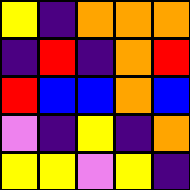[["yellow", "indigo", "orange", "orange", "orange"], ["indigo", "red", "indigo", "orange", "red"], ["red", "blue", "blue", "orange", "blue"], ["violet", "indigo", "yellow", "indigo", "orange"], ["yellow", "yellow", "violet", "yellow", "indigo"]]